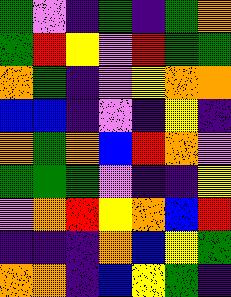[["green", "violet", "indigo", "green", "indigo", "green", "orange"], ["green", "red", "yellow", "violet", "red", "green", "green"], ["orange", "green", "indigo", "violet", "yellow", "orange", "orange"], ["blue", "blue", "indigo", "violet", "indigo", "yellow", "indigo"], ["orange", "green", "orange", "blue", "red", "orange", "violet"], ["green", "green", "green", "violet", "indigo", "indigo", "yellow"], ["violet", "orange", "red", "yellow", "orange", "blue", "red"], ["indigo", "indigo", "indigo", "orange", "blue", "yellow", "green"], ["orange", "orange", "indigo", "blue", "yellow", "green", "indigo"]]